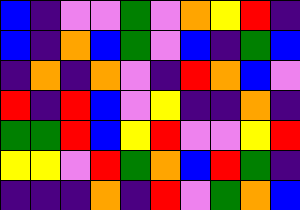[["blue", "indigo", "violet", "violet", "green", "violet", "orange", "yellow", "red", "indigo"], ["blue", "indigo", "orange", "blue", "green", "violet", "blue", "indigo", "green", "blue"], ["indigo", "orange", "indigo", "orange", "violet", "indigo", "red", "orange", "blue", "violet"], ["red", "indigo", "red", "blue", "violet", "yellow", "indigo", "indigo", "orange", "indigo"], ["green", "green", "red", "blue", "yellow", "red", "violet", "violet", "yellow", "red"], ["yellow", "yellow", "violet", "red", "green", "orange", "blue", "red", "green", "indigo"], ["indigo", "indigo", "indigo", "orange", "indigo", "red", "violet", "green", "orange", "blue"]]